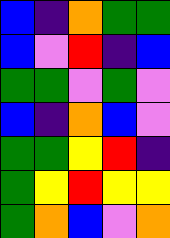[["blue", "indigo", "orange", "green", "green"], ["blue", "violet", "red", "indigo", "blue"], ["green", "green", "violet", "green", "violet"], ["blue", "indigo", "orange", "blue", "violet"], ["green", "green", "yellow", "red", "indigo"], ["green", "yellow", "red", "yellow", "yellow"], ["green", "orange", "blue", "violet", "orange"]]